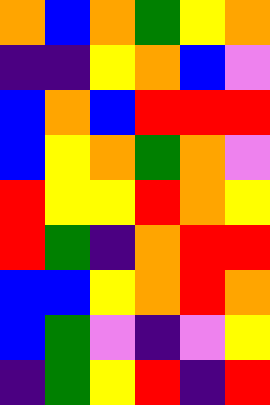[["orange", "blue", "orange", "green", "yellow", "orange"], ["indigo", "indigo", "yellow", "orange", "blue", "violet"], ["blue", "orange", "blue", "red", "red", "red"], ["blue", "yellow", "orange", "green", "orange", "violet"], ["red", "yellow", "yellow", "red", "orange", "yellow"], ["red", "green", "indigo", "orange", "red", "red"], ["blue", "blue", "yellow", "orange", "red", "orange"], ["blue", "green", "violet", "indigo", "violet", "yellow"], ["indigo", "green", "yellow", "red", "indigo", "red"]]